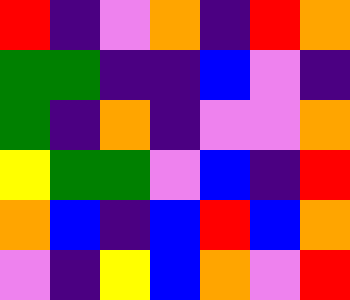[["red", "indigo", "violet", "orange", "indigo", "red", "orange"], ["green", "green", "indigo", "indigo", "blue", "violet", "indigo"], ["green", "indigo", "orange", "indigo", "violet", "violet", "orange"], ["yellow", "green", "green", "violet", "blue", "indigo", "red"], ["orange", "blue", "indigo", "blue", "red", "blue", "orange"], ["violet", "indigo", "yellow", "blue", "orange", "violet", "red"]]